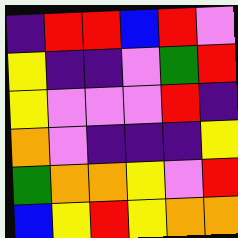[["indigo", "red", "red", "blue", "red", "violet"], ["yellow", "indigo", "indigo", "violet", "green", "red"], ["yellow", "violet", "violet", "violet", "red", "indigo"], ["orange", "violet", "indigo", "indigo", "indigo", "yellow"], ["green", "orange", "orange", "yellow", "violet", "red"], ["blue", "yellow", "red", "yellow", "orange", "orange"]]